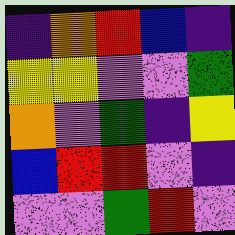[["indigo", "orange", "red", "blue", "indigo"], ["yellow", "yellow", "violet", "violet", "green"], ["orange", "violet", "green", "indigo", "yellow"], ["blue", "red", "red", "violet", "indigo"], ["violet", "violet", "green", "red", "violet"]]